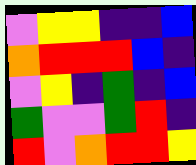[["violet", "yellow", "yellow", "indigo", "indigo", "blue"], ["orange", "red", "red", "red", "blue", "indigo"], ["violet", "yellow", "indigo", "green", "indigo", "blue"], ["green", "violet", "violet", "green", "red", "indigo"], ["red", "violet", "orange", "red", "red", "yellow"]]